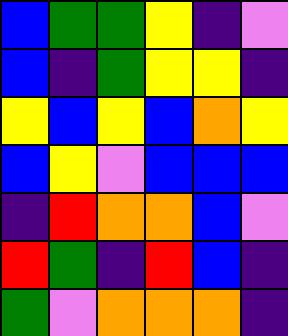[["blue", "green", "green", "yellow", "indigo", "violet"], ["blue", "indigo", "green", "yellow", "yellow", "indigo"], ["yellow", "blue", "yellow", "blue", "orange", "yellow"], ["blue", "yellow", "violet", "blue", "blue", "blue"], ["indigo", "red", "orange", "orange", "blue", "violet"], ["red", "green", "indigo", "red", "blue", "indigo"], ["green", "violet", "orange", "orange", "orange", "indigo"]]